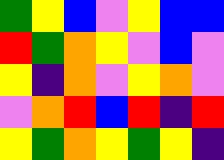[["green", "yellow", "blue", "violet", "yellow", "blue", "blue"], ["red", "green", "orange", "yellow", "violet", "blue", "violet"], ["yellow", "indigo", "orange", "violet", "yellow", "orange", "violet"], ["violet", "orange", "red", "blue", "red", "indigo", "red"], ["yellow", "green", "orange", "yellow", "green", "yellow", "indigo"]]